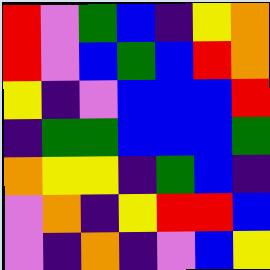[["red", "violet", "green", "blue", "indigo", "yellow", "orange"], ["red", "violet", "blue", "green", "blue", "red", "orange"], ["yellow", "indigo", "violet", "blue", "blue", "blue", "red"], ["indigo", "green", "green", "blue", "blue", "blue", "green"], ["orange", "yellow", "yellow", "indigo", "green", "blue", "indigo"], ["violet", "orange", "indigo", "yellow", "red", "red", "blue"], ["violet", "indigo", "orange", "indigo", "violet", "blue", "yellow"]]